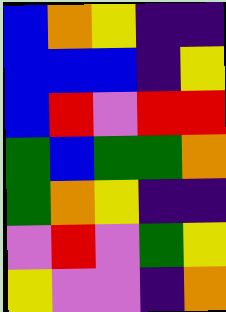[["blue", "orange", "yellow", "indigo", "indigo"], ["blue", "blue", "blue", "indigo", "yellow"], ["blue", "red", "violet", "red", "red"], ["green", "blue", "green", "green", "orange"], ["green", "orange", "yellow", "indigo", "indigo"], ["violet", "red", "violet", "green", "yellow"], ["yellow", "violet", "violet", "indigo", "orange"]]